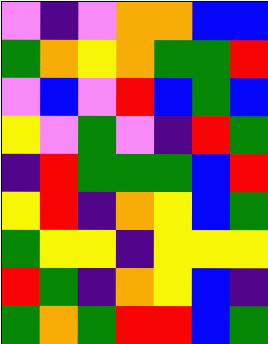[["violet", "indigo", "violet", "orange", "orange", "blue", "blue"], ["green", "orange", "yellow", "orange", "green", "green", "red"], ["violet", "blue", "violet", "red", "blue", "green", "blue"], ["yellow", "violet", "green", "violet", "indigo", "red", "green"], ["indigo", "red", "green", "green", "green", "blue", "red"], ["yellow", "red", "indigo", "orange", "yellow", "blue", "green"], ["green", "yellow", "yellow", "indigo", "yellow", "yellow", "yellow"], ["red", "green", "indigo", "orange", "yellow", "blue", "indigo"], ["green", "orange", "green", "red", "red", "blue", "green"]]